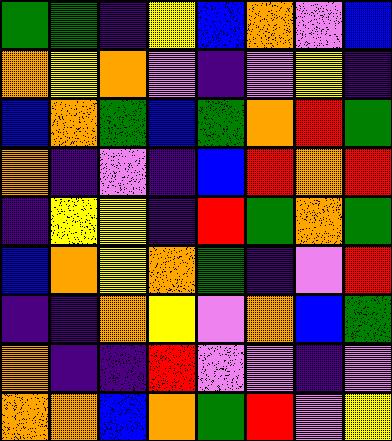[["green", "green", "indigo", "yellow", "blue", "orange", "violet", "blue"], ["orange", "yellow", "orange", "violet", "indigo", "violet", "yellow", "indigo"], ["blue", "orange", "green", "blue", "green", "orange", "red", "green"], ["orange", "indigo", "violet", "indigo", "blue", "red", "orange", "red"], ["indigo", "yellow", "yellow", "indigo", "red", "green", "orange", "green"], ["blue", "orange", "yellow", "orange", "green", "indigo", "violet", "red"], ["indigo", "indigo", "orange", "yellow", "violet", "orange", "blue", "green"], ["orange", "indigo", "indigo", "red", "violet", "violet", "indigo", "violet"], ["orange", "orange", "blue", "orange", "green", "red", "violet", "yellow"]]